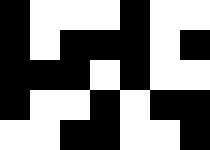[["black", "white", "white", "white", "black", "white", "white"], ["black", "white", "black", "black", "black", "white", "black"], ["black", "black", "black", "white", "black", "white", "white"], ["black", "white", "white", "black", "white", "black", "black"], ["white", "white", "black", "black", "white", "white", "black"]]